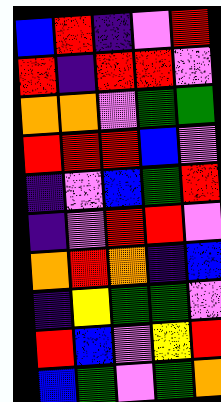[["blue", "red", "indigo", "violet", "red"], ["red", "indigo", "red", "red", "violet"], ["orange", "orange", "violet", "green", "green"], ["red", "red", "red", "blue", "violet"], ["indigo", "violet", "blue", "green", "red"], ["indigo", "violet", "red", "red", "violet"], ["orange", "red", "orange", "indigo", "blue"], ["indigo", "yellow", "green", "green", "violet"], ["red", "blue", "violet", "yellow", "red"], ["blue", "green", "violet", "green", "orange"]]